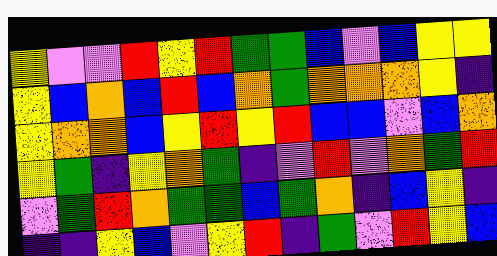[["yellow", "violet", "violet", "red", "yellow", "red", "green", "green", "blue", "violet", "blue", "yellow", "yellow"], ["yellow", "blue", "orange", "blue", "red", "blue", "orange", "green", "orange", "orange", "orange", "yellow", "indigo"], ["yellow", "orange", "orange", "blue", "yellow", "red", "yellow", "red", "blue", "blue", "violet", "blue", "orange"], ["yellow", "green", "indigo", "yellow", "orange", "green", "indigo", "violet", "red", "violet", "orange", "green", "red"], ["violet", "green", "red", "orange", "green", "green", "blue", "green", "orange", "indigo", "blue", "yellow", "indigo"], ["indigo", "indigo", "yellow", "blue", "violet", "yellow", "red", "indigo", "green", "violet", "red", "yellow", "blue"]]